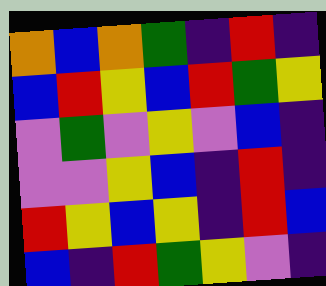[["orange", "blue", "orange", "green", "indigo", "red", "indigo"], ["blue", "red", "yellow", "blue", "red", "green", "yellow"], ["violet", "green", "violet", "yellow", "violet", "blue", "indigo"], ["violet", "violet", "yellow", "blue", "indigo", "red", "indigo"], ["red", "yellow", "blue", "yellow", "indigo", "red", "blue"], ["blue", "indigo", "red", "green", "yellow", "violet", "indigo"]]